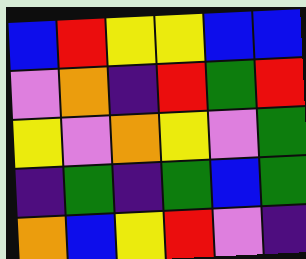[["blue", "red", "yellow", "yellow", "blue", "blue"], ["violet", "orange", "indigo", "red", "green", "red"], ["yellow", "violet", "orange", "yellow", "violet", "green"], ["indigo", "green", "indigo", "green", "blue", "green"], ["orange", "blue", "yellow", "red", "violet", "indigo"]]